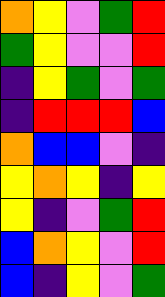[["orange", "yellow", "violet", "green", "red"], ["green", "yellow", "violet", "violet", "red"], ["indigo", "yellow", "green", "violet", "green"], ["indigo", "red", "red", "red", "blue"], ["orange", "blue", "blue", "violet", "indigo"], ["yellow", "orange", "yellow", "indigo", "yellow"], ["yellow", "indigo", "violet", "green", "red"], ["blue", "orange", "yellow", "violet", "red"], ["blue", "indigo", "yellow", "violet", "green"]]